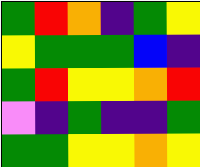[["green", "red", "orange", "indigo", "green", "yellow"], ["yellow", "green", "green", "green", "blue", "indigo"], ["green", "red", "yellow", "yellow", "orange", "red"], ["violet", "indigo", "green", "indigo", "indigo", "green"], ["green", "green", "yellow", "yellow", "orange", "yellow"]]